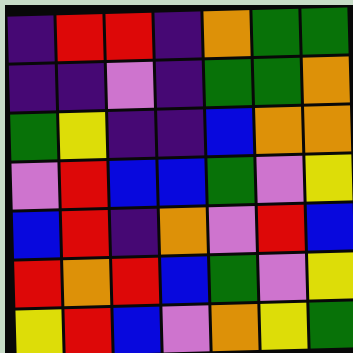[["indigo", "red", "red", "indigo", "orange", "green", "green"], ["indigo", "indigo", "violet", "indigo", "green", "green", "orange"], ["green", "yellow", "indigo", "indigo", "blue", "orange", "orange"], ["violet", "red", "blue", "blue", "green", "violet", "yellow"], ["blue", "red", "indigo", "orange", "violet", "red", "blue"], ["red", "orange", "red", "blue", "green", "violet", "yellow"], ["yellow", "red", "blue", "violet", "orange", "yellow", "green"]]